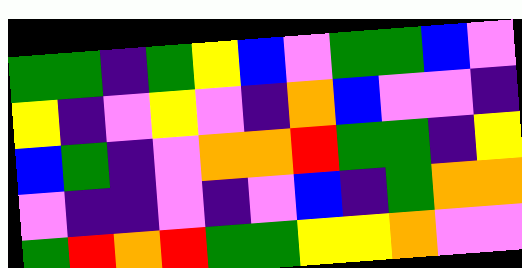[["green", "green", "indigo", "green", "yellow", "blue", "violet", "green", "green", "blue", "violet"], ["yellow", "indigo", "violet", "yellow", "violet", "indigo", "orange", "blue", "violet", "violet", "indigo"], ["blue", "green", "indigo", "violet", "orange", "orange", "red", "green", "green", "indigo", "yellow"], ["violet", "indigo", "indigo", "violet", "indigo", "violet", "blue", "indigo", "green", "orange", "orange"], ["green", "red", "orange", "red", "green", "green", "yellow", "yellow", "orange", "violet", "violet"]]